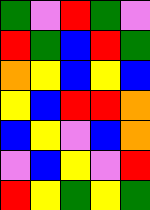[["green", "violet", "red", "green", "violet"], ["red", "green", "blue", "red", "green"], ["orange", "yellow", "blue", "yellow", "blue"], ["yellow", "blue", "red", "red", "orange"], ["blue", "yellow", "violet", "blue", "orange"], ["violet", "blue", "yellow", "violet", "red"], ["red", "yellow", "green", "yellow", "green"]]